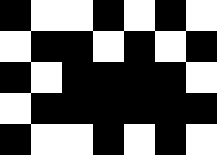[["black", "white", "white", "black", "white", "black", "white"], ["white", "black", "black", "white", "black", "white", "black"], ["black", "white", "black", "black", "black", "black", "white"], ["white", "black", "black", "black", "black", "black", "black"], ["black", "white", "white", "black", "white", "black", "white"]]